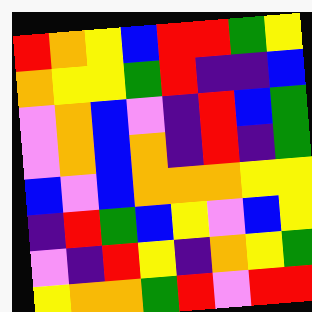[["red", "orange", "yellow", "blue", "red", "red", "green", "yellow"], ["orange", "yellow", "yellow", "green", "red", "indigo", "indigo", "blue"], ["violet", "orange", "blue", "violet", "indigo", "red", "blue", "green"], ["violet", "orange", "blue", "orange", "indigo", "red", "indigo", "green"], ["blue", "violet", "blue", "orange", "orange", "orange", "yellow", "yellow"], ["indigo", "red", "green", "blue", "yellow", "violet", "blue", "yellow"], ["violet", "indigo", "red", "yellow", "indigo", "orange", "yellow", "green"], ["yellow", "orange", "orange", "green", "red", "violet", "red", "red"]]